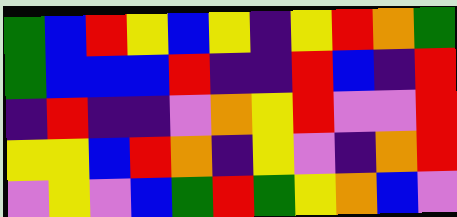[["green", "blue", "red", "yellow", "blue", "yellow", "indigo", "yellow", "red", "orange", "green"], ["green", "blue", "blue", "blue", "red", "indigo", "indigo", "red", "blue", "indigo", "red"], ["indigo", "red", "indigo", "indigo", "violet", "orange", "yellow", "red", "violet", "violet", "red"], ["yellow", "yellow", "blue", "red", "orange", "indigo", "yellow", "violet", "indigo", "orange", "red"], ["violet", "yellow", "violet", "blue", "green", "red", "green", "yellow", "orange", "blue", "violet"]]